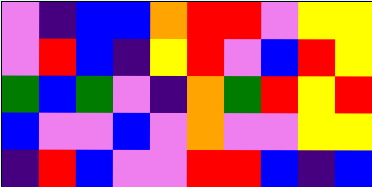[["violet", "indigo", "blue", "blue", "orange", "red", "red", "violet", "yellow", "yellow"], ["violet", "red", "blue", "indigo", "yellow", "red", "violet", "blue", "red", "yellow"], ["green", "blue", "green", "violet", "indigo", "orange", "green", "red", "yellow", "red"], ["blue", "violet", "violet", "blue", "violet", "orange", "violet", "violet", "yellow", "yellow"], ["indigo", "red", "blue", "violet", "violet", "red", "red", "blue", "indigo", "blue"]]